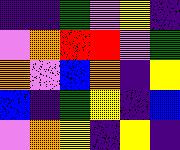[["indigo", "indigo", "green", "violet", "yellow", "indigo"], ["violet", "orange", "red", "red", "violet", "green"], ["orange", "violet", "blue", "orange", "indigo", "yellow"], ["blue", "indigo", "green", "yellow", "indigo", "blue"], ["violet", "orange", "yellow", "indigo", "yellow", "indigo"]]